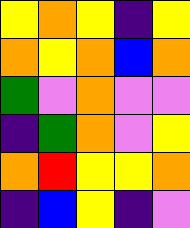[["yellow", "orange", "yellow", "indigo", "yellow"], ["orange", "yellow", "orange", "blue", "orange"], ["green", "violet", "orange", "violet", "violet"], ["indigo", "green", "orange", "violet", "yellow"], ["orange", "red", "yellow", "yellow", "orange"], ["indigo", "blue", "yellow", "indigo", "violet"]]